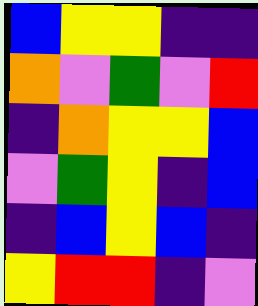[["blue", "yellow", "yellow", "indigo", "indigo"], ["orange", "violet", "green", "violet", "red"], ["indigo", "orange", "yellow", "yellow", "blue"], ["violet", "green", "yellow", "indigo", "blue"], ["indigo", "blue", "yellow", "blue", "indigo"], ["yellow", "red", "red", "indigo", "violet"]]